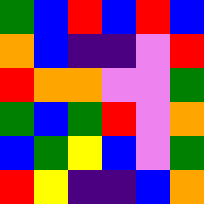[["green", "blue", "red", "blue", "red", "blue"], ["orange", "blue", "indigo", "indigo", "violet", "red"], ["red", "orange", "orange", "violet", "violet", "green"], ["green", "blue", "green", "red", "violet", "orange"], ["blue", "green", "yellow", "blue", "violet", "green"], ["red", "yellow", "indigo", "indigo", "blue", "orange"]]